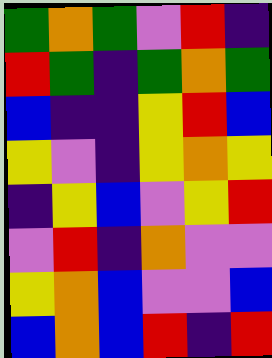[["green", "orange", "green", "violet", "red", "indigo"], ["red", "green", "indigo", "green", "orange", "green"], ["blue", "indigo", "indigo", "yellow", "red", "blue"], ["yellow", "violet", "indigo", "yellow", "orange", "yellow"], ["indigo", "yellow", "blue", "violet", "yellow", "red"], ["violet", "red", "indigo", "orange", "violet", "violet"], ["yellow", "orange", "blue", "violet", "violet", "blue"], ["blue", "orange", "blue", "red", "indigo", "red"]]